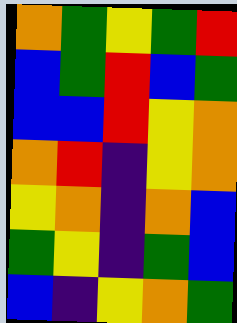[["orange", "green", "yellow", "green", "red"], ["blue", "green", "red", "blue", "green"], ["blue", "blue", "red", "yellow", "orange"], ["orange", "red", "indigo", "yellow", "orange"], ["yellow", "orange", "indigo", "orange", "blue"], ["green", "yellow", "indigo", "green", "blue"], ["blue", "indigo", "yellow", "orange", "green"]]